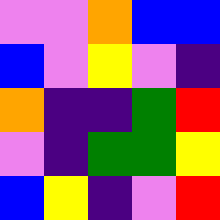[["violet", "violet", "orange", "blue", "blue"], ["blue", "violet", "yellow", "violet", "indigo"], ["orange", "indigo", "indigo", "green", "red"], ["violet", "indigo", "green", "green", "yellow"], ["blue", "yellow", "indigo", "violet", "red"]]